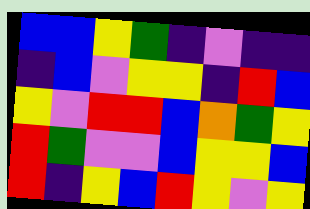[["blue", "blue", "yellow", "green", "indigo", "violet", "indigo", "indigo"], ["indigo", "blue", "violet", "yellow", "yellow", "indigo", "red", "blue"], ["yellow", "violet", "red", "red", "blue", "orange", "green", "yellow"], ["red", "green", "violet", "violet", "blue", "yellow", "yellow", "blue"], ["red", "indigo", "yellow", "blue", "red", "yellow", "violet", "yellow"]]